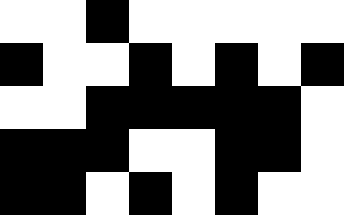[["white", "white", "black", "white", "white", "white", "white", "white"], ["black", "white", "white", "black", "white", "black", "white", "black"], ["white", "white", "black", "black", "black", "black", "black", "white"], ["black", "black", "black", "white", "white", "black", "black", "white"], ["black", "black", "white", "black", "white", "black", "white", "white"]]